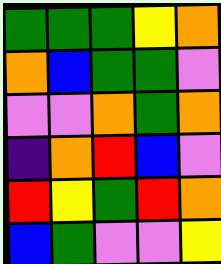[["green", "green", "green", "yellow", "orange"], ["orange", "blue", "green", "green", "violet"], ["violet", "violet", "orange", "green", "orange"], ["indigo", "orange", "red", "blue", "violet"], ["red", "yellow", "green", "red", "orange"], ["blue", "green", "violet", "violet", "yellow"]]